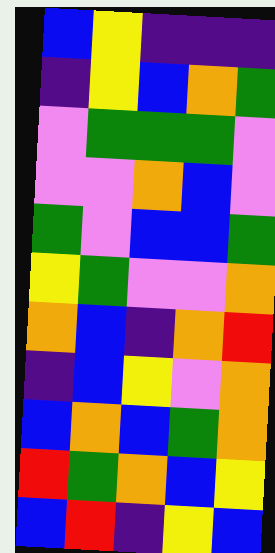[["blue", "yellow", "indigo", "indigo", "indigo"], ["indigo", "yellow", "blue", "orange", "green"], ["violet", "green", "green", "green", "violet"], ["violet", "violet", "orange", "blue", "violet"], ["green", "violet", "blue", "blue", "green"], ["yellow", "green", "violet", "violet", "orange"], ["orange", "blue", "indigo", "orange", "red"], ["indigo", "blue", "yellow", "violet", "orange"], ["blue", "orange", "blue", "green", "orange"], ["red", "green", "orange", "blue", "yellow"], ["blue", "red", "indigo", "yellow", "blue"]]